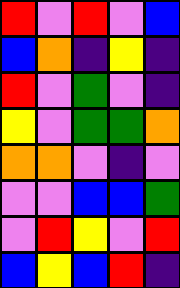[["red", "violet", "red", "violet", "blue"], ["blue", "orange", "indigo", "yellow", "indigo"], ["red", "violet", "green", "violet", "indigo"], ["yellow", "violet", "green", "green", "orange"], ["orange", "orange", "violet", "indigo", "violet"], ["violet", "violet", "blue", "blue", "green"], ["violet", "red", "yellow", "violet", "red"], ["blue", "yellow", "blue", "red", "indigo"]]